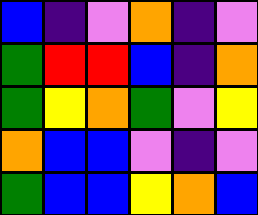[["blue", "indigo", "violet", "orange", "indigo", "violet"], ["green", "red", "red", "blue", "indigo", "orange"], ["green", "yellow", "orange", "green", "violet", "yellow"], ["orange", "blue", "blue", "violet", "indigo", "violet"], ["green", "blue", "blue", "yellow", "orange", "blue"]]